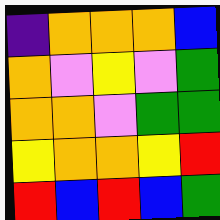[["indigo", "orange", "orange", "orange", "blue"], ["orange", "violet", "yellow", "violet", "green"], ["orange", "orange", "violet", "green", "green"], ["yellow", "orange", "orange", "yellow", "red"], ["red", "blue", "red", "blue", "green"]]